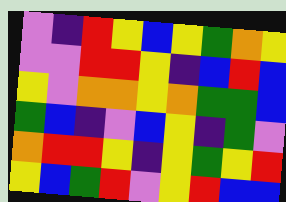[["violet", "indigo", "red", "yellow", "blue", "yellow", "green", "orange", "yellow"], ["violet", "violet", "red", "red", "yellow", "indigo", "blue", "red", "blue"], ["yellow", "violet", "orange", "orange", "yellow", "orange", "green", "green", "blue"], ["green", "blue", "indigo", "violet", "blue", "yellow", "indigo", "green", "violet"], ["orange", "red", "red", "yellow", "indigo", "yellow", "green", "yellow", "red"], ["yellow", "blue", "green", "red", "violet", "yellow", "red", "blue", "blue"]]